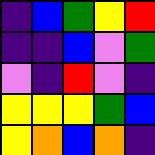[["indigo", "blue", "green", "yellow", "red"], ["indigo", "indigo", "blue", "violet", "green"], ["violet", "indigo", "red", "violet", "indigo"], ["yellow", "yellow", "yellow", "green", "blue"], ["yellow", "orange", "blue", "orange", "indigo"]]